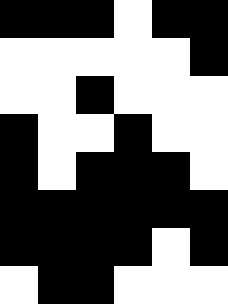[["black", "black", "black", "white", "black", "black"], ["white", "white", "white", "white", "white", "black"], ["white", "white", "black", "white", "white", "white"], ["black", "white", "white", "black", "white", "white"], ["black", "white", "black", "black", "black", "white"], ["black", "black", "black", "black", "black", "black"], ["black", "black", "black", "black", "white", "black"], ["white", "black", "black", "white", "white", "white"]]